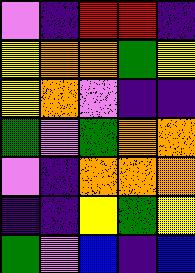[["violet", "indigo", "red", "red", "indigo"], ["yellow", "orange", "orange", "green", "yellow"], ["yellow", "orange", "violet", "indigo", "indigo"], ["green", "violet", "green", "orange", "orange"], ["violet", "indigo", "orange", "orange", "orange"], ["indigo", "indigo", "yellow", "green", "yellow"], ["green", "violet", "blue", "indigo", "blue"]]